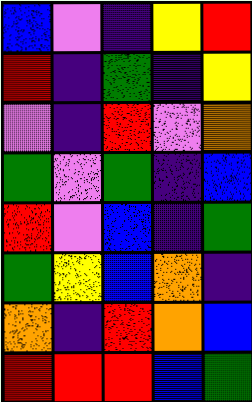[["blue", "violet", "indigo", "yellow", "red"], ["red", "indigo", "green", "indigo", "yellow"], ["violet", "indigo", "red", "violet", "orange"], ["green", "violet", "green", "indigo", "blue"], ["red", "violet", "blue", "indigo", "green"], ["green", "yellow", "blue", "orange", "indigo"], ["orange", "indigo", "red", "orange", "blue"], ["red", "red", "red", "blue", "green"]]